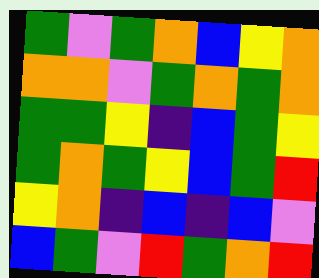[["green", "violet", "green", "orange", "blue", "yellow", "orange"], ["orange", "orange", "violet", "green", "orange", "green", "orange"], ["green", "green", "yellow", "indigo", "blue", "green", "yellow"], ["green", "orange", "green", "yellow", "blue", "green", "red"], ["yellow", "orange", "indigo", "blue", "indigo", "blue", "violet"], ["blue", "green", "violet", "red", "green", "orange", "red"]]